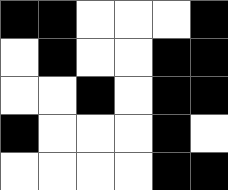[["black", "black", "white", "white", "white", "black"], ["white", "black", "white", "white", "black", "black"], ["white", "white", "black", "white", "black", "black"], ["black", "white", "white", "white", "black", "white"], ["white", "white", "white", "white", "black", "black"]]